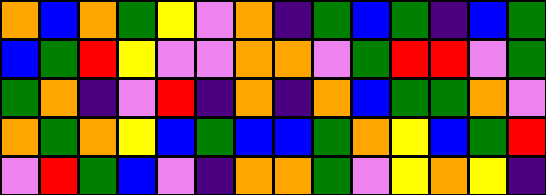[["orange", "blue", "orange", "green", "yellow", "violet", "orange", "indigo", "green", "blue", "green", "indigo", "blue", "green"], ["blue", "green", "red", "yellow", "violet", "violet", "orange", "orange", "violet", "green", "red", "red", "violet", "green"], ["green", "orange", "indigo", "violet", "red", "indigo", "orange", "indigo", "orange", "blue", "green", "green", "orange", "violet"], ["orange", "green", "orange", "yellow", "blue", "green", "blue", "blue", "green", "orange", "yellow", "blue", "green", "red"], ["violet", "red", "green", "blue", "violet", "indigo", "orange", "orange", "green", "violet", "yellow", "orange", "yellow", "indigo"]]